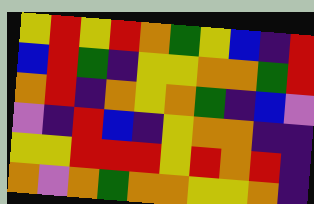[["yellow", "red", "yellow", "red", "orange", "green", "yellow", "blue", "indigo", "red"], ["blue", "red", "green", "indigo", "yellow", "yellow", "orange", "orange", "green", "red"], ["orange", "red", "indigo", "orange", "yellow", "orange", "green", "indigo", "blue", "violet"], ["violet", "indigo", "red", "blue", "indigo", "yellow", "orange", "orange", "indigo", "indigo"], ["yellow", "yellow", "red", "red", "red", "yellow", "red", "orange", "red", "indigo"], ["orange", "violet", "orange", "green", "orange", "orange", "yellow", "yellow", "orange", "indigo"]]